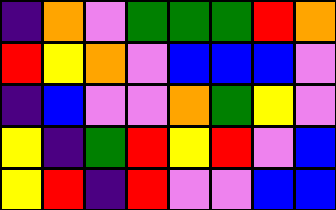[["indigo", "orange", "violet", "green", "green", "green", "red", "orange"], ["red", "yellow", "orange", "violet", "blue", "blue", "blue", "violet"], ["indigo", "blue", "violet", "violet", "orange", "green", "yellow", "violet"], ["yellow", "indigo", "green", "red", "yellow", "red", "violet", "blue"], ["yellow", "red", "indigo", "red", "violet", "violet", "blue", "blue"]]